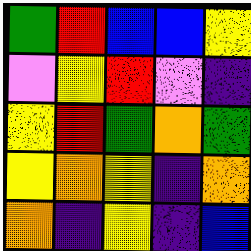[["green", "red", "blue", "blue", "yellow"], ["violet", "yellow", "red", "violet", "indigo"], ["yellow", "red", "green", "orange", "green"], ["yellow", "orange", "yellow", "indigo", "orange"], ["orange", "indigo", "yellow", "indigo", "blue"]]